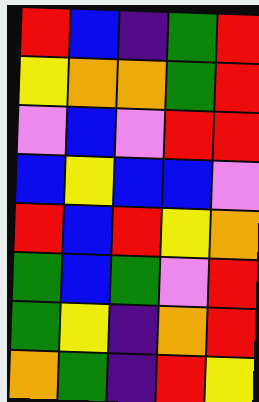[["red", "blue", "indigo", "green", "red"], ["yellow", "orange", "orange", "green", "red"], ["violet", "blue", "violet", "red", "red"], ["blue", "yellow", "blue", "blue", "violet"], ["red", "blue", "red", "yellow", "orange"], ["green", "blue", "green", "violet", "red"], ["green", "yellow", "indigo", "orange", "red"], ["orange", "green", "indigo", "red", "yellow"]]